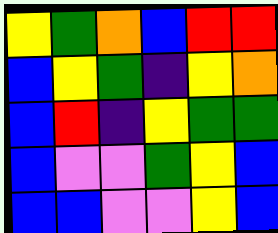[["yellow", "green", "orange", "blue", "red", "red"], ["blue", "yellow", "green", "indigo", "yellow", "orange"], ["blue", "red", "indigo", "yellow", "green", "green"], ["blue", "violet", "violet", "green", "yellow", "blue"], ["blue", "blue", "violet", "violet", "yellow", "blue"]]